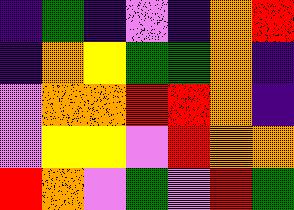[["indigo", "green", "indigo", "violet", "indigo", "orange", "red"], ["indigo", "orange", "yellow", "green", "green", "orange", "indigo"], ["violet", "orange", "orange", "red", "red", "orange", "indigo"], ["violet", "yellow", "yellow", "violet", "red", "orange", "orange"], ["red", "orange", "violet", "green", "violet", "red", "green"]]